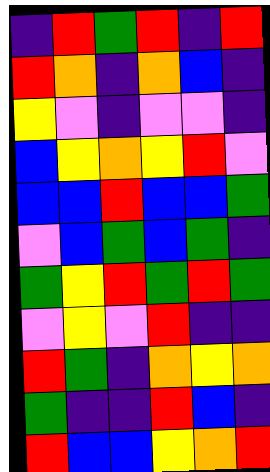[["indigo", "red", "green", "red", "indigo", "red"], ["red", "orange", "indigo", "orange", "blue", "indigo"], ["yellow", "violet", "indigo", "violet", "violet", "indigo"], ["blue", "yellow", "orange", "yellow", "red", "violet"], ["blue", "blue", "red", "blue", "blue", "green"], ["violet", "blue", "green", "blue", "green", "indigo"], ["green", "yellow", "red", "green", "red", "green"], ["violet", "yellow", "violet", "red", "indigo", "indigo"], ["red", "green", "indigo", "orange", "yellow", "orange"], ["green", "indigo", "indigo", "red", "blue", "indigo"], ["red", "blue", "blue", "yellow", "orange", "red"]]